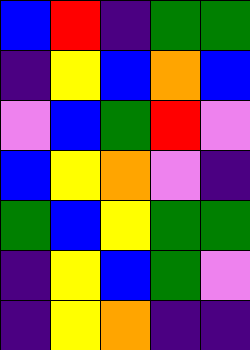[["blue", "red", "indigo", "green", "green"], ["indigo", "yellow", "blue", "orange", "blue"], ["violet", "blue", "green", "red", "violet"], ["blue", "yellow", "orange", "violet", "indigo"], ["green", "blue", "yellow", "green", "green"], ["indigo", "yellow", "blue", "green", "violet"], ["indigo", "yellow", "orange", "indigo", "indigo"]]